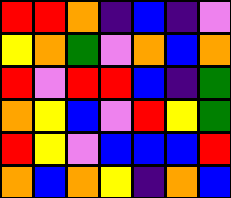[["red", "red", "orange", "indigo", "blue", "indigo", "violet"], ["yellow", "orange", "green", "violet", "orange", "blue", "orange"], ["red", "violet", "red", "red", "blue", "indigo", "green"], ["orange", "yellow", "blue", "violet", "red", "yellow", "green"], ["red", "yellow", "violet", "blue", "blue", "blue", "red"], ["orange", "blue", "orange", "yellow", "indigo", "orange", "blue"]]